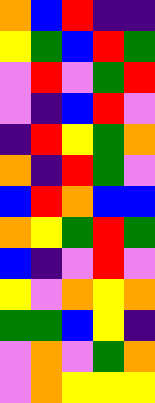[["orange", "blue", "red", "indigo", "indigo"], ["yellow", "green", "blue", "red", "green"], ["violet", "red", "violet", "green", "red"], ["violet", "indigo", "blue", "red", "violet"], ["indigo", "red", "yellow", "green", "orange"], ["orange", "indigo", "red", "green", "violet"], ["blue", "red", "orange", "blue", "blue"], ["orange", "yellow", "green", "red", "green"], ["blue", "indigo", "violet", "red", "violet"], ["yellow", "violet", "orange", "yellow", "orange"], ["green", "green", "blue", "yellow", "indigo"], ["violet", "orange", "violet", "green", "orange"], ["violet", "orange", "yellow", "yellow", "yellow"]]